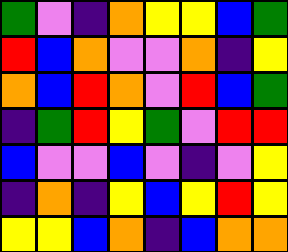[["green", "violet", "indigo", "orange", "yellow", "yellow", "blue", "green"], ["red", "blue", "orange", "violet", "violet", "orange", "indigo", "yellow"], ["orange", "blue", "red", "orange", "violet", "red", "blue", "green"], ["indigo", "green", "red", "yellow", "green", "violet", "red", "red"], ["blue", "violet", "violet", "blue", "violet", "indigo", "violet", "yellow"], ["indigo", "orange", "indigo", "yellow", "blue", "yellow", "red", "yellow"], ["yellow", "yellow", "blue", "orange", "indigo", "blue", "orange", "orange"]]